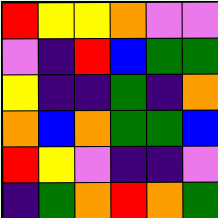[["red", "yellow", "yellow", "orange", "violet", "violet"], ["violet", "indigo", "red", "blue", "green", "green"], ["yellow", "indigo", "indigo", "green", "indigo", "orange"], ["orange", "blue", "orange", "green", "green", "blue"], ["red", "yellow", "violet", "indigo", "indigo", "violet"], ["indigo", "green", "orange", "red", "orange", "green"]]